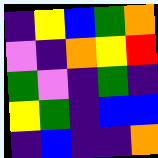[["indigo", "yellow", "blue", "green", "orange"], ["violet", "indigo", "orange", "yellow", "red"], ["green", "violet", "indigo", "green", "indigo"], ["yellow", "green", "indigo", "blue", "blue"], ["indigo", "blue", "indigo", "indigo", "orange"]]